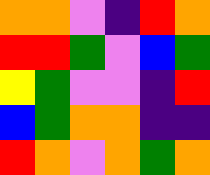[["orange", "orange", "violet", "indigo", "red", "orange"], ["red", "red", "green", "violet", "blue", "green"], ["yellow", "green", "violet", "violet", "indigo", "red"], ["blue", "green", "orange", "orange", "indigo", "indigo"], ["red", "orange", "violet", "orange", "green", "orange"]]